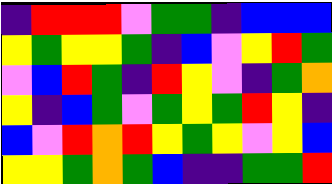[["indigo", "red", "red", "red", "violet", "green", "green", "indigo", "blue", "blue", "blue"], ["yellow", "green", "yellow", "yellow", "green", "indigo", "blue", "violet", "yellow", "red", "green"], ["violet", "blue", "red", "green", "indigo", "red", "yellow", "violet", "indigo", "green", "orange"], ["yellow", "indigo", "blue", "green", "violet", "green", "yellow", "green", "red", "yellow", "indigo"], ["blue", "violet", "red", "orange", "red", "yellow", "green", "yellow", "violet", "yellow", "blue"], ["yellow", "yellow", "green", "orange", "green", "blue", "indigo", "indigo", "green", "green", "red"]]